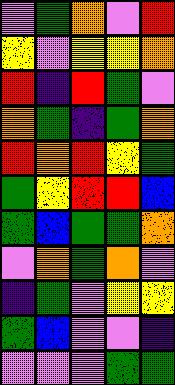[["violet", "green", "orange", "violet", "red"], ["yellow", "violet", "yellow", "yellow", "orange"], ["red", "indigo", "red", "green", "violet"], ["orange", "green", "indigo", "green", "orange"], ["red", "orange", "red", "yellow", "green"], ["green", "yellow", "red", "red", "blue"], ["green", "blue", "green", "green", "orange"], ["violet", "orange", "green", "orange", "violet"], ["indigo", "green", "violet", "yellow", "yellow"], ["green", "blue", "violet", "violet", "indigo"], ["violet", "violet", "violet", "green", "green"]]